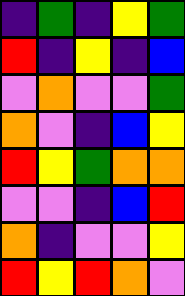[["indigo", "green", "indigo", "yellow", "green"], ["red", "indigo", "yellow", "indigo", "blue"], ["violet", "orange", "violet", "violet", "green"], ["orange", "violet", "indigo", "blue", "yellow"], ["red", "yellow", "green", "orange", "orange"], ["violet", "violet", "indigo", "blue", "red"], ["orange", "indigo", "violet", "violet", "yellow"], ["red", "yellow", "red", "orange", "violet"]]